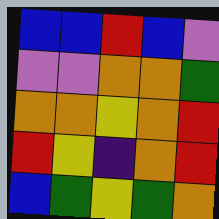[["blue", "blue", "red", "blue", "violet"], ["violet", "violet", "orange", "orange", "green"], ["orange", "orange", "yellow", "orange", "red"], ["red", "yellow", "indigo", "orange", "red"], ["blue", "green", "yellow", "green", "orange"]]